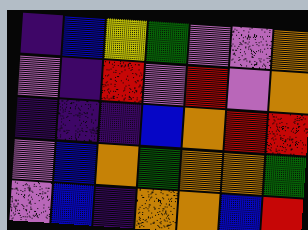[["indigo", "blue", "yellow", "green", "violet", "violet", "orange"], ["violet", "indigo", "red", "violet", "red", "violet", "orange"], ["indigo", "indigo", "indigo", "blue", "orange", "red", "red"], ["violet", "blue", "orange", "green", "orange", "orange", "green"], ["violet", "blue", "indigo", "orange", "orange", "blue", "red"]]